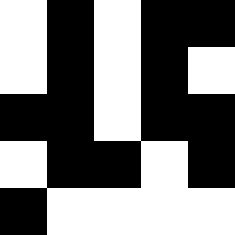[["white", "black", "white", "black", "black"], ["white", "black", "white", "black", "white"], ["black", "black", "white", "black", "black"], ["white", "black", "black", "white", "black"], ["black", "white", "white", "white", "white"]]